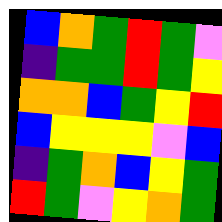[["blue", "orange", "green", "red", "green", "violet"], ["indigo", "green", "green", "red", "green", "yellow"], ["orange", "orange", "blue", "green", "yellow", "red"], ["blue", "yellow", "yellow", "yellow", "violet", "blue"], ["indigo", "green", "orange", "blue", "yellow", "green"], ["red", "green", "violet", "yellow", "orange", "green"]]